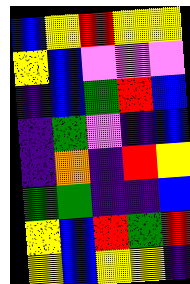[["blue", "yellow", "red", "yellow", "yellow"], ["yellow", "blue", "violet", "violet", "violet"], ["indigo", "blue", "green", "red", "blue"], ["indigo", "green", "violet", "indigo", "blue"], ["indigo", "orange", "indigo", "red", "yellow"], ["green", "green", "indigo", "indigo", "blue"], ["yellow", "blue", "red", "green", "red"], ["yellow", "blue", "yellow", "yellow", "indigo"]]